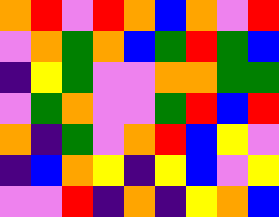[["orange", "red", "violet", "red", "orange", "blue", "orange", "violet", "red"], ["violet", "orange", "green", "orange", "blue", "green", "red", "green", "blue"], ["indigo", "yellow", "green", "violet", "violet", "orange", "orange", "green", "green"], ["violet", "green", "orange", "violet", "violet", "green", "red", "blue", "red"], ["orange", "indigo", "green", "violet", "orange", "red", "blue", "yellow", "violet"], ["indigo", "blue", "orange", "yellow", "indigo", "yellow", "blue", "violet", "yellow"], ["violet", "violet", "red", "indigo", "orange", "indigo", "yellow", "orange", "blue"]]